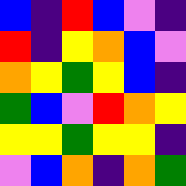[["blue", "indigo", "red", "blue", "violet", "indigo"], ["red", "indigo", "yellow", "orange", "blue", "violet"], ["orange", "yellow", "green", "yellow", "blue", "indigo"], ["green", "blue", "violet", "red", "orange", "yellow"], ["yellow", "yellow", "green", "yellow", "yellow", "indigo"], ["violet", "blue", "orange", "indigo", "orange", "green"]]